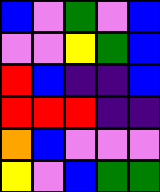[["blue", "violet", "green", "violet", "blue"], ["violet", "violet", "yellow", "green", "blue"], ["red", "blue", "indigo", "indigo", "blue"], ["red", "red", "red", "indigo", "indigo"], ["orange", "blue", "violet", "violet", "violet"], ["yellow", "violet", "blue", "green", "green"]]